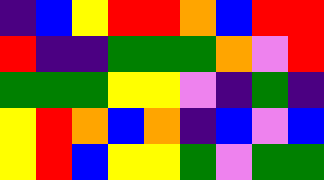[["indigo", "blue", "yellow", "red", "red", "orange", "blue", "red", "red"], ["red", "indigo", "indigo", "green", "green", "green", "orange", "violet", "red"], ["green", "green", "green", "yellow", "yellow", "violet", "indigo", "green", "indigo"], ["yellow", "red", "orange", "blue", "orange", "indigo", "blue", "violet", "blue"], ["yellow", "red", "blue", "yellow", "yellow", "green", "violet", "green", "green"]]